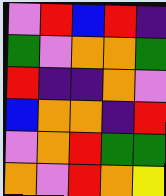[["violet", "red", "blue", "red", "indigo"], ["green", "violet", "orange", "orange", "green"], ["red", "indigo", "indigo", "orange", "violet"], ["blue", "orange", "orange", "indigo", "red"], ["violet", "orange", "red", "green", "green"], ["orange", "violet", "red", "orange", "yellow"]]